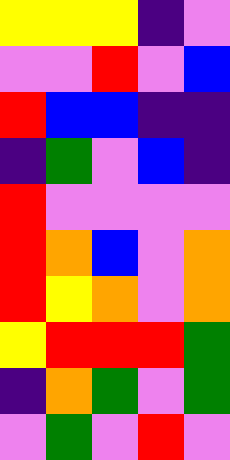[["yellow", "yellow", "yellow", "indigo", "violet"], ["violet", "violet", "red", "violet", "blue"], ["red", "blue", "blue", "indigo", "indigo"], ["indigo", "green", "violet", "blue", "indigo"], ["red", "violet", "violet", "violet", "violet"], ["red", "orange", "blue", "violet", "orange"], ["red", "yellow", "orange", "violet", "orange"], ["yellow", "red", "red", "red", "green"], ["indigo", "orange", "green", "violet", "green"], ["violet", "green", "violet", "red", "violet"]]